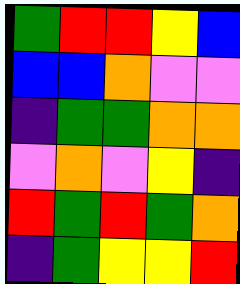[["green", "red", "red", "yellow", "blue"], ["blue", "blue", "orange", "violet", "violet"], ["indigo", "green", "green", "orange", "orange"], ["violet", "orange", "violet", "yellow", "indigo"], ["red", "green", "red", "green", "orange"], ["indigo", "green", "yellow", "yellow", "red"]]